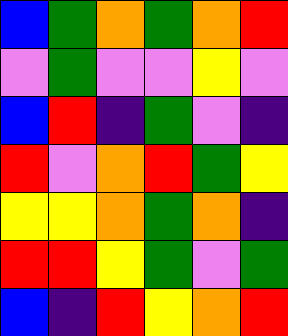[["blue", "green", "orange", "green", "orange", "red"], ["violet", "green", "violet", "violet", "yellow", "violet"], ["blue", "red", "indigo", "green", "violet", "indigo"], ["red", "violet", "orange", "red", "green", "yellow"], ["yellow", "yellow", "orange", "green", "orange", "indigo"], ["red", "red", "yellow", "green", "violet", "green"], ["blue", "indigo", "red", "yellow", "orange", "red"]]